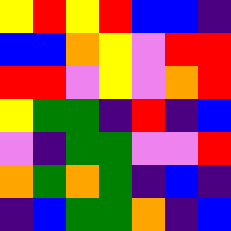[["yellow", "red", "yellow", "red", "blue", "blue", "indigo"], ["blue", "blue", "orange", "yellow", "violet", "red", "red"], ["red", "red", "violet", "yellow", "violet", "orange", "red"], ["yellow", "green", "green", "indigo", "red", "indigo", "blue"], ["violet", "indigo", "green", "green", "violet", "violet", "red"], ["orange", "green", "orange", "green", "indigo", "blue", "indigo"], ["indigo", "blue", "green", "green", "orange", "indigo", "blue"]]